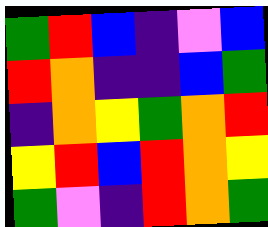[["green", "red", "blue", "indigo", "violet", "blue"], ["red", "orange", "indigo", "indigo", "blue", "green"], ["indigo", "orange", "yellow", "green", "orange", "red"], ["yellow", "red", "blue", "red", "orange", "yellow"], ["green", "violet", "indigo", "red", "orange", "green"]]